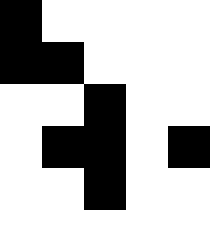[["black", "white", "white", "white", "white"], ["black", "black", "white", "white", "white"], ["white", "white", "black", "white", "white"], ["white", "black", "black", "white", "black"], ["white", "white", "black", "white", "white"], ["white", "white", "white", "white", "white"]]